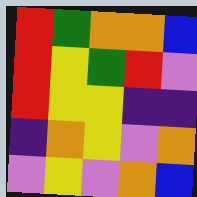[["red", "green", "orange", "orange", "blue"], ["red", "yellow", "green", "red", "violet"], ["red", "yellow", "yellow", "indigo", "indigo"], ["indigo", "orange", "yellow", "violet", "orange"], ["violet", "yellow", "violet", "orange", "blue"]]